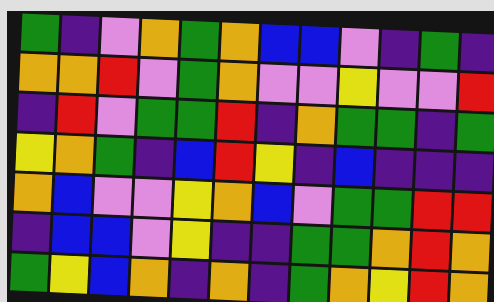[["green", "indigo", "violet", "orange", "green", "orange", "blue", "blue", "violet", "indigo", "green", "indigo"], ["orange", "orange", "red", "violet", "green", "orange", "violet", "violet", "yellow", "violet", "violet", "red"], ["indigo", "red", "violet", "green", "green", "red", "indigo", "orange", "green", "green", "indigo", "green"], ["yellow", "orange", "green", "indigo", "blue", "red", "yellow", "indigo", "blue", "indigo", "indigo", "indigo"], ["orange", "blue", "violet", "violet", "yellow", "orange", "blue", "violet", "green", "green", "red", "red"], ["indigo", "blue", "blue", "violet", "yellow", "indigo", "indigo", "green", "green", "orange", "red", "orange"], ["green", "yellow", "blue", "orange", "indigo", "orange", "indigo", "green", "orange", "yellow", "red", "orange"]]